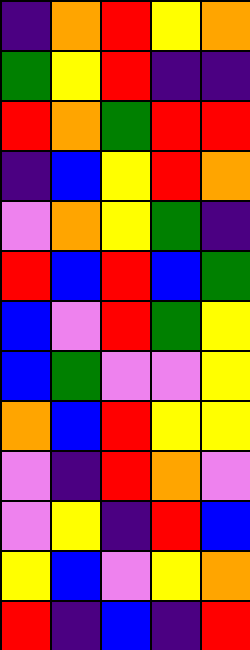[["indigo", "orange", "red", "yellow", "orange"], ["green", "yellow", "red", "indigo", "indigo"], ["red", "orange", "green", "red", "red"], ["indigo", "blue", "yellow", "red", "orange"], ["violet", "orange", "yellow", "green", "indigo"], ["red", "blue", "red", "blue", "green"], ["blue", "violet", "red", "green", "yellow"], ["blue", "green", "violet", "violet", "yellow"], ["orange", "blue", "red", "yellow", "yellow"], ["violet", "indigo", "red", "orange", "violet"], ["violet", "yellow", "indigo", "red", "blue"], ["yellow", "blue", "violet", "yellow", "orange"], ["red", "indigo", "blue", "indigo", "red"]]